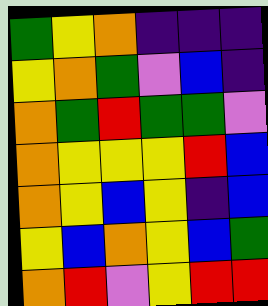[["green", "yellow", "orange", "indigo", "indigo", "indigo"], ["yellow", "orange", "green", "violet", "blue", "indigo"], ["orange", "green", "red", "green", "green", "violet"], ["orange", "yellow", "yellow", "yellow", "red", "blue"], ["orange", "yellow", "blue", "yellow", "indigo", "blue"], ["yellow", "blue", "orange", "yellow", "blue", "green"], ["orange", "red", "violet", "yellow", "red", "red"]]